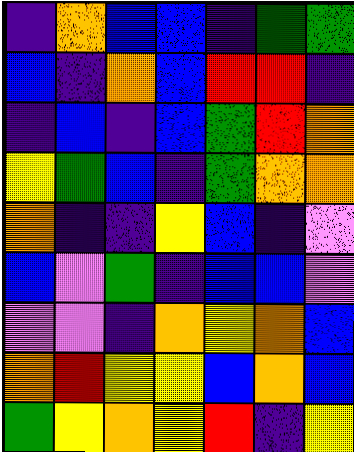[["indigo", "orange", "blue", "blue", "indigo", "green", "green"], ["blue", "indigo", "orange", "blue", "red", "red", "indigo"], ["indigo", "blue", "indigo", "blue", "green", "red", "orange"], ["yellow", "green", "blue", "indigo", "green", "orange", "orange"], ["orange", "indigo", "indigo", "yellow", "blue", "indigo", "violet"], ["blue", "violet", "green", "indigo", "blue", "blue", "violet"], ["violet", "violet", "indigo", "orange", "yellow", "orange", "blue"], ["orange", "red", "yellow", "yellow", "blue", "orange", "blue"], ["green", "yellow", "orange", "yellow", "red", "indigo", "yellow"]]